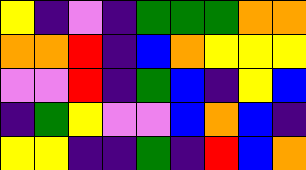[["yellow", "indigo", "violet", "indigo", "green", "green", "green", "orange", "orange"], ["orange", "orange", "red", "indigo", "blue", "orange", "yellow", "yellow", "yellow"], ["violet", "violet", "red", "indigo", "green", "blue", "indigo", "yellow", "blue"], ["indigo", "green", "yellow", "violet", "violet", "blue", "orange", "blue", "indigo"], ["yellow", "yellow", "indigo", "indigo", "green", "indigo", "red", "blue", "orange"]]